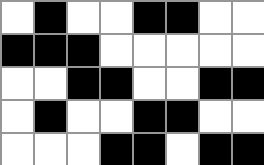[["white", "black", "white", "white", "black", "black", "white", "white"], ["black", "black", "black", "white", "white", "white", "white", "white"], ["white", "white", "black", "black", "white", "white", "black", "black"], ["white", "black", "white", "white", "black", "black", "white", "white"], ["white", "white", "white", "black", "black", "white", "black", "black"]]